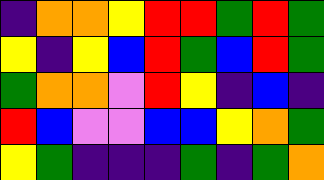[["indigo", "orange", "orange", "yellow", "red", "red", "green", "red", "green"], ["yellow", "indigo", "yellow", "blue", "red", "green", "blue", "red", "green"], ["green", "orange", "orange", "violet", "red", "yellow", "indigo", "blue", "indigo"], ["red", "blue", "violet", "violet", "blue", "blue", "yellow", "orange", "green"], ["yellow", "green", "indigo", "indigo", "indigo", "green", "indigo", "green", "orange"]]